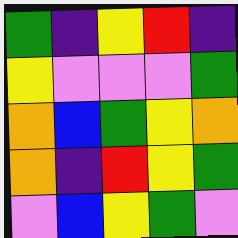[["green", "indigo", "yellow", "red", "indigo"], ["yellow", "violet", "violet", "violet", "green"], ["orange", "blue", "green", "yellow", "orange"], ["orange", "indigo", "red", "yellow", "green"], ["violet", "blue", "yellow", "green", "violet"]]